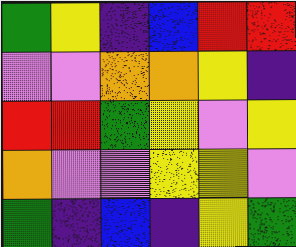[["green", "yellow", "indigo", "blue", "red", "red"], ["violet", "violet", "orange", "orange", "yellow", "indigo"], ["red", "red", "green", "yellow", "violet", "yellow"], ["orange", "violet", "violet", "yellow", "yellow", "violet"], ["green", "indigo", "blue", "indigo", "yellow", "green"]]